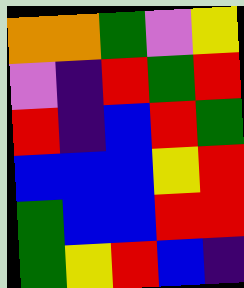[["orange", "orange", "green", "violet", "yellow"], ["violet", "indigo", "red", "green", "red"], ["red", "indigo", "blue", "red", "green"], ["blue", "blue", "blue", "yellow", "red"], ["green", "blue", "blue", "red", "red"], ["green", "yellow", "red", "blue", "indigo"]]